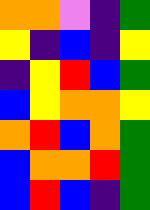[["orange", "orange", "violet", "indigo", "green"], ["yellow", "indigo", "blue", "indigo", "yellow"], ["indigo", "yellow", "red", "blue", "green"], ["blue", "yellow", "orange", "orange", "yellow"], ["orange", "red", "blue", "orange", "green"], ["blue", "orange", "orange", "red", "green"], ["blue", "red", "blue", "indigo", "green"]]